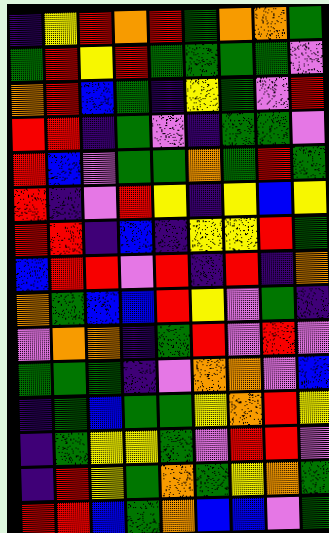[["indigo", "yellow", "red", "orange", "red", "green", "orange", "orange", "green"], ["green", "red", "yellow", "red", "green", "green", "green", "green", "violet"], ["orange", "red", "blue", "green", "indigo", "yellow", "green", "violet", "red"], ["red", "red", "indigo", "green", "violet", "indigo", "green", "green", "violet"], ["red", "blue", "violet", "green", "green", "orange", "green", "red", "green"], ["red", "indigo", "violet", "red", "yellow", "indigo", "yellow", "blue", "yellow"], ["red", "red", "indigo", "blue", "indigo", "yellow", "yellow", "red", "green"], ["blue", "red", "red", "violet", "red", "indigo", "red", "indigo", "orange"], ["orange", "green", "blue", "blue", "red", "yellow", "violet", "green", "indigo"], ["violet", "orange", "orange", "indigo", "green", "red", "violet", "red", "violet"], ["green", "green", "green", "indigo", "violet", "orange", "orange", "violet", "blue"], ["indigo", "green", "blue", "green", "green", "yellow", "orange", "red", "yellow"], ["indigo", "green", "yellow", "yellow", "green", "violet", "red", "red", "violet"], ["indigo", "red", "yellow", "green", "orange", "green", "yellow", "orange", "green"], ["red", "red", "blue", "green", "orange", "blue", "blue", "violet", "green"]]